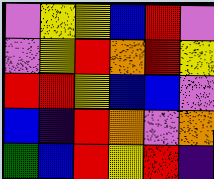[["violet", "yellow", "yellow", "blue", "red", "violet"], ["violet", "yellow", "red", "orange", "red", "yellow"], ["red", "red", "yellow", "blue", "blue", "violet"], ["blue", "indigo", "red", "orange", "violet", "orange"], ["green", "blue", "red", "yellow", "red", "indigo"]]